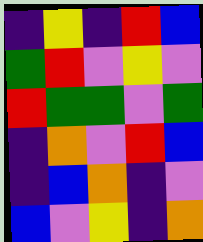[["indigo", "yellow", "indigo", "red", "blue"], ["green", "red", "violet", "yellow", "violet"], ["red", "green", "green", "violet", "green"], ["indigo", "orange", "violet", "red", "blue"], ["indigo", "blue", "orange", "indigo", "violet"], ["blue", "violet", "yellow", "indigo", "orange"]]